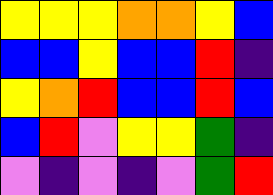[["yellow", "yellow", "yellow", "orange", "orange", "yellow", "blue"], ["blue", "blue", "yellow", "blue", "blue", "red", "indigo"], ["yellow", "orange", "red", "blue", "blue", "red", "blue"], ["blue", "red", "violet", "yellow", "yellow", "green", "indigo"], ["violet", "indigo", "violet", "indigo", "violet", "green", "red"]]